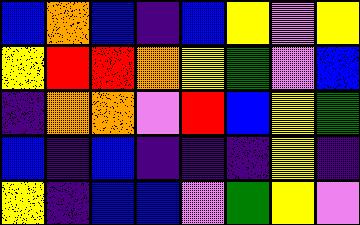[["blue", "orange", "blue", "indigo", "blue", "yellow", "violet", "yellow"], ["yellow", "red", "red", "orange", "yellow", "green", "violet", "blue"], ["indigo", "orange", "orange", "violet", "red", "blue", "yellow", "green"], ["blue", "indigo", "blue", "indigo", "indigo", "indigo", "yellow", "indigo"], ["yellow", "indigo", "blue", "blue", "violet", "green", "yellow", "violet"]]